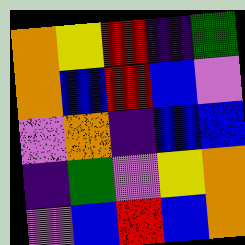[["orange", "yellow", "red", "indigo", "green"], ["orange", "blue", "red", "blue", "violet"], ["violet", "orange", "indigo", "blue", "blue"], ["indigo", "green", "violet", "yellow", "orange"], ["violet", "blue", "red", "blue", "orange"]]